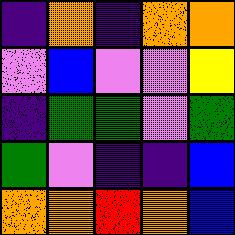[["indigo", "orange", "indigo", "orange", "orange"], ["violet", "blue", "violet", "violet", "yellow"], ["indigo", "green", "green", "violet", "green"], ["green", "violet", "indigo", "indigo", "blue"], ["orange", "orange", "red", "orange", "blue"]]